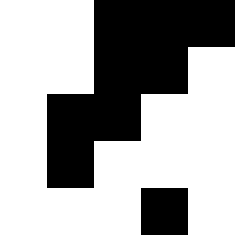[["white", "white", "black", "black", "black"], ["white", "white", "black", "black", "white"], ["white", "black", "black", "white", "white"], ["white", "black", "white", "white", "white"], ["white", "white", "white", "black", "white"]]